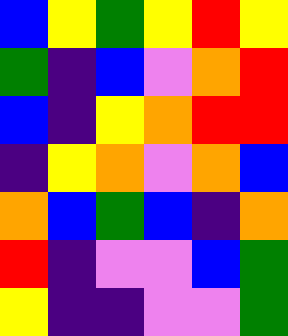[["blue", "yellow", "green", "yellow", "red", "yellow"], ["green", "indigo", "blue", "violet", "orange", "red"], ["blue", "indigo", "yellow", "orange", "red", "red"], ["indigo", "yellow", "orange", "violet", "orange", "blue"], ["orange", "blue", "green", "blue", "indigo", "orange"], ["red", "indigo", "violet", "violet", "blue", "green"], ["yellow", "indigo", "indigo", "violet", "violet", "green"]]